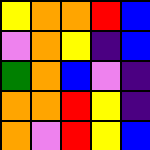[["yellow", "orange", "orange", "red", "blue"], ["violet", "orange", "yellow", "indigo", "blue"], ["green", "orange", "blue", "violet", "indigo"], ["orange", "orange", "red", "yellow", "indigo"], ["orange", "violet", "red", "yellow", "blue"]]